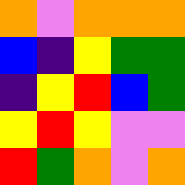[["orange", "violet", "orange", "orange", "orange"], ["blue", "indigo", "yellow", "green", "green"], ["indigo", "yellow", "red", "blue", "green"], ["yellow", "red", "yellow", "violet", "violet"], ["red", "green", "orange", "violet", "orange"]]